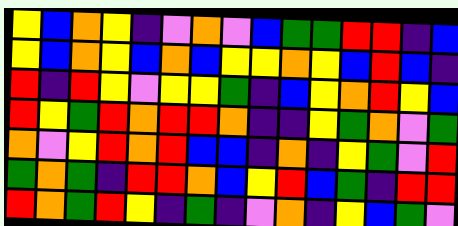[["yellow", "blue", "orange", "yellow", "indigo", "violet", "orange", "violet", "blue", "green", "green", "red", "red", "indigo", "blue"], ["yellow", "blue", "orange", "yellow", "blue", "orange", "blue", "yellow", "yellow", "orange", "yellow", "blue", "red", "blue", "indigo"], ["red", "indigo", "red", "yellow", "violet", "yellow", "yellow", "green", "indigo", "blue", "yellow", "orange", "red", "yellow", "blue"], ["red", "yellow", "green", "red", "orange", "red", "red", "orange", "indigo", "indigo", "yellow", "green", "orange", "violet", "green"], ["orange", "violet", "yellow", "red", "orange", "red", "blue", "blue", "indigo", "orange", "indigo", "yellow", "green", "violet", "red"], ["green", "orange", "green", "indigo", "red", "red", "orange", "blue", "yellow", "red", "blue", "green", "indigo", "red", "red"], ["red", "orange", "green", "red", "yellow", "indigo", "green", "indigo", "violet", "orange", "indigo", "yellow", "blue", "green", "violet"]]